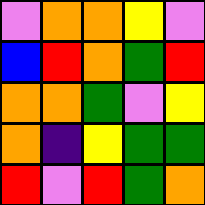[["violet", "orange", "orange", "yellow", "violet"], ["blue", "red", "orange", "green", "red"], ["orange", "orange", "green", "violet", "yellow"], ["orange", "indigo", "yellow", "green", "green"], ["red", "violet", "red", "green", "orange"]]